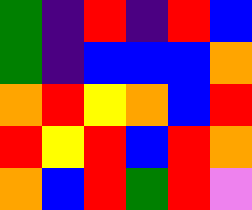[["green", "indigo", "red", "indigo", "red", "blue"], ["green", "indigo", "blue", "blue", "blue", "orange"], ["orange", "red", "yellow", "orange", "blue", "red"], ["red", "yellow", "red", "blue", "red", "orange"], ["orange", "blue", "red", "green", "red", "violet"]]